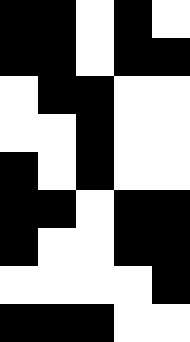[["black", "black", "white", "black", "white"], ["black", "black", "white", "black", "black"], ["white", "black", "black", "white", "white"], ["white", "white", "black", "white", "white"], ["black", "white", "black", "white", "white"], ["black", "black", "white", "black", "black"], ["black", "white", "white", "black", "black"], ["white", "white", "white", "white", "black"], ["black", "black", "black", "white", "white"]]